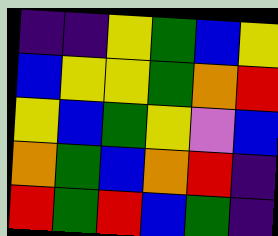[["indigo", "indigo", "yellow", "green", "blue", "yellow"], ["blue", "yellow", "yellow", "green", "orange", "red"], ["yellow", "blue", "green", "yellow", "violet", "blue"], ["orange", "green", "blue", "orange", "red", "indigo"], ["red", "green", "red", "blue", "green", "indigo"]]